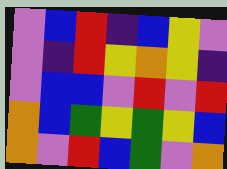[["violet", "blue", "red", "indigo", "blue", "yellow", "violet"], ["violet", "indigo", "red", "yellow", "orange", "yellow", "indigo"], ["violet", "blue", "blue", "violet", "red", "violet", "red"], ["orange", "blue", "green", "yellow", "green", "yellow", "blue"], ["orange", "violet", "red", "blue", "green", "violet", "orange"]]